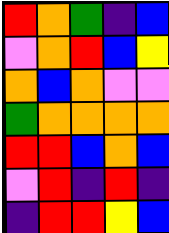[["red", "orange", "green", "indigo", "blue"], ["violet", "orange", "red", "blue", "yellow"], ["orange", "blue", "orange", "violet", "violet"], ["green", "orange", "orange", "orange", "orange"], ["red", "red", "blue", "orange", "blue"], ["violet", "red", "indigo", "red", "indigo"], ["indigo", "red", "red", "yellow", "blue"]]